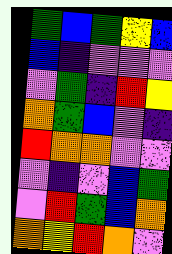[["green", "blue", "green", "yellow", "blue"], ["blue", "indigo", "violet", "violet", "violet"], ["violet", "green", "indigo", "red", "yellow"], ["orange", "green", "blue", "violet", "indigo"], ["red", "orange", "orange", "violet", "violet"], ["violet", "indigo", "violet", "blue", "green"], ["violet", "red", "green", "blue", "orange"], ["orange", "yellow", "red", "orange", "violet"]]